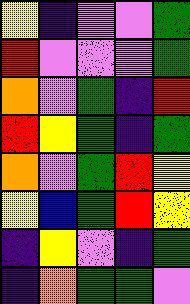[["yellow", "indigo", "violet", "violet", "green"], ["red", "violet", "violet", "violet", "green"], ["orange", "violet", "green", "indigo", "red"], ["red", "yellow", "green", "indigo", "green"], ["orange", "violet", "green", "red", "yellow"], ["yellow", "blue", "green", "red", "yellow"], ["indigo", "yellow", "violet", "indigo", "green"], ["indigo", "orange", "green", "green", "violet"]]